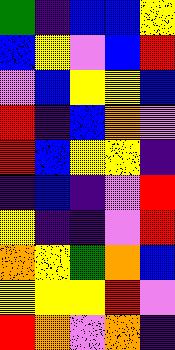[["green", "indigo", "blue", "blue", "yellow"], ["blue", "yellow", "violet", "blue", "red"], ["violet", "blue", "yellow", "yellow", "blue"], ["red", "indigo", "blue", "orange", "violet"], ["red", "blue", "yellow", "yellow", "indigo"], ["indigo", "blue", "indigo", "violet", "red"], ["yellow", "indigo", "indigo", "violet", "red"], ["orange", "yellow", "green", "orange", "blue"], ["yellow", "yellow", "yellow", "red", "violet"], ["red", "orange", "violet", "orange", "indigo"]]